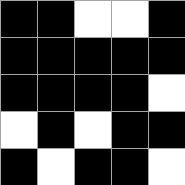[["black", "black", "white", "white", "black"], ["black", "black", "black", "black", "black"], ["black", "black", "black", "black", "white"], ["white", "black", "white", "black", "black"], ["black", "white", "black", "black", "white"]]